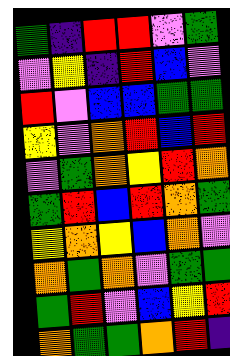[["green", "indigo", "red", "red", "violet", "green"], ["violet", "yellow", "indigo", "red", "blue", "violet"], ["red", "violet", "blue", "blue", "green", "green"], ["yellow", "violet", "orange", "red", "blue", "red"], ["violet", "green", "orange", "yellow", "red", "orange"], ["green", "red", "blue", "red", "orange", "green"], ["yellow", "orange", "yellow", "blue", "orange", "violet"], ["orange", "green", "orange", "violet", "green", "green"], ["green", "red", "violet", "blue", "yellow", "red"], ["orange", "green", "green", "orange", "red", "indigo"]]